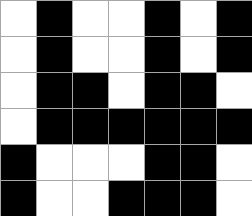[["white", "black", "white", "white", "black", "white", "black"], ["white", "black", "white", "white", "black", "white", "black"], ["white", "black", "black", "white", "black", "black", "white"], ["white", "black", "black", "black", "black", "black", "black"], ["black", "white", "white", "white", "black", "black", "white"], ["black", "white", "white", "black", "black", "black", "white"]]